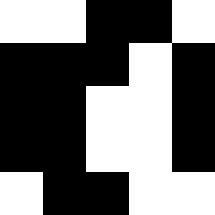[["white", "white", "black", "black", "white"], ["black", "black", "black", "white", "black"], ["black", "black", "white", "white", "black"], ["black", "black", "white", "white", "black"], ["white", "black", "black", "white", "white"]]